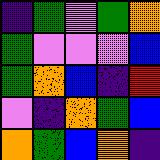[["indigo", "green", "violet", "green", "orange"], ["green", "violet", "violet", "violet", "blue"], ["green", "orange", "blue", "indigo", "red"], ["violet", "indigo", "orange", "green", "blue"], ["orange", "green", "blue", "orange", "indigo"]]